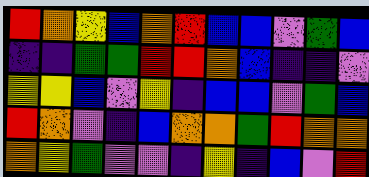[["red", "orange", "yellow", "blue", "orange", "red", "blue", "blue", "violet", "green", "blue"], ["indigo", "indigo", "green", "green", "red", "red", "orange", "blue", "indigo", "indigo", "violet"], ["yellow", "yellow", "blue", "violet", "yellow", "indigo", "blue", "blue", "violet", "green", "blue"], ["red", "orange", "violet", "indigo", "blue", "orange", "orange", "green", "red", "orange", "orange"], ["orange", "yellow", "green", "violet", "violet", "indigo", "yellow", "indigo", "blue", "violet", "red"]]